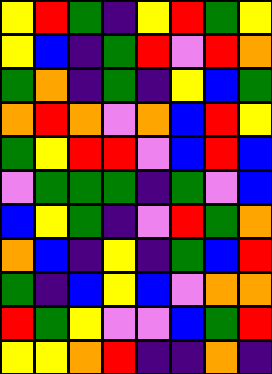[["yellow", "red", "green", "indigo", "yellow", "red", "green", "yellow"], ["yellow", "blue", "indigo", "green", "red", "violet", "red", "orange"], ["green", "orange", "indigo", "green", "indigo", "yellow", "blue", "green"], ["orange", "red", "orange", "violet", "orange", "blue", "red", "yellow"], ["green", "yellow", "red", "red", "violet", "blue", "red", "blue"], ["violet", "green", "green", "green", "indigo", "green", "violet", "blue"], ["blue", "yellow", "green", "indigo", "violet", "red", "green", "orange"], ["orange", "blue", "indigo", "yellow", "indigo", "green", "blue", "red"], ["green", "indigo", "blue", "yellow", "blue", "violet", "orange", "orange"], ["red", "green", "yellow", "violet", "violet", "blue", "green", "red"], ["yellow", "yellow", "orange", "red", "indigo", "indigo", "orange", "indigo"]]